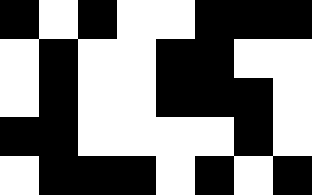[["black", "white", "black", "white", "white", "black", "black", "black"], ["white", "black", "white", "white", "black", "black", "white", "white"], ["white", "black", "white", "white", "black", "black", "black", "white"], ["black", "black", "white", "white", "white", "white", "black", "white"], ["white", "black", "black", "black", "white", "black", "white", "black"]]